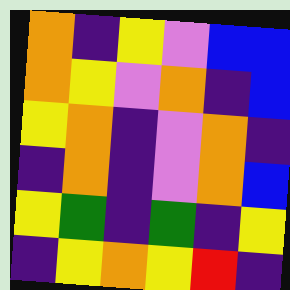[["orange", "indigo", "yellow", "violet", "blue", "blue"], ["orange", "yellow", "violet", "orange", "indigo", "blue"], ["yellow", "orange", "indigo", "violet", "orange", "indigo"], ["indigo", "orange", "indigo", "violet", "orange", "blue"], ["yellow", "green", "indigo", "green", "indigo", "yellow"], ["indigo", "yellow", "orange", "yellow", "red", "indigo"]]